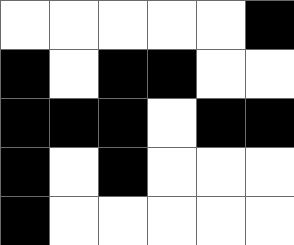[["white", "white", "white", "white", "white", "black"], ["black", "white", "black", "black", "white", "white"], ["black", "black", "black", "white", "black", "black"], ["black", "white", "black", "white", "white", "white"], ["black", "white", "white", "white", "white", "white"]]